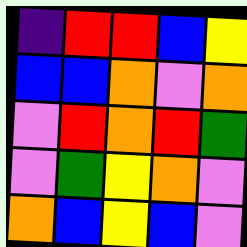[["indigo", "red", "red", "blue", "yellow"], ["blue", "blue", "orange", "violet", "orange"], ["violet", "red", "orange", "red", "green"], ["violet", "green", "yellow", "orange", "violet"], ["orange", "blue", "yellow", "blue", "violet"]]